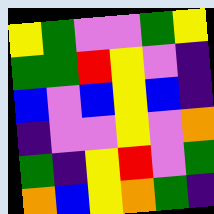[["yellow", "green", "violet", "violet", "green", "yellow"], ["green", "green", "red", "yellow", "violet", "indigo"], ["blue", "violet", "blue", "yellow", "blue", "indigo"], ["indigo", "violet", "violet", "yellow", "violet", "orange"], ["green", "indigo", "yellow", "red", "violet", "green"], ["orange", "blue", "yellow", "orange", "green", "indigo"]]